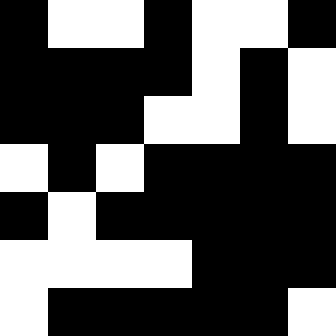[["black", "white", "white", "black", "white", "white", "black"], ["black", "black", "black", "black", "white", "black", "white"], ["black", "black", "black", "white", "white", "black", "white"], ["white", "black", "white", "black", "black", "black", "black"], ["black", "white", "black", "black", "black", "black", "black"], ["white", "white", "white", "white", "black", "black", "black"], ["white", "black", "black", "black", "black", "black", "white"]]